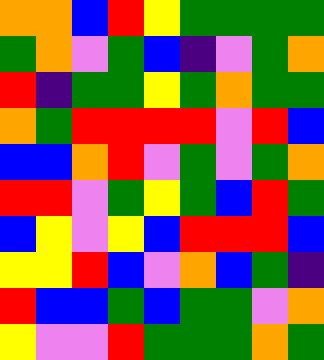[["orange", "orange", "blue", "red", "yellow", "green", "green", "green", "green"], ["green", "orange", "violet", "green", "blue", "indigo", "violet", "green", "orange"], ["red", "indigo", "green", "green", "yellow", "green", "orange", "green", "green"], ["orange", "green", "red", "red", "red", "red", "violet", "red", "blue"], ["blue", "blue", "orange", "red", "violet", "green", "violet", "green", "orange"], ["red", "red", "violet", "green", "yellow", "green", "blue", "red", "green"], ["blue", "yellow", "violet", "yellow", "blue", "red", "red", "red", "blue"], ["yellow", "yellow", "red", "blue", "violet", "orange", "blue", "green", "indigo"], ["red", "blue", "blue", "green", "blue", "green", "green", "violet", "orange"], ["yellow", "violet", "violet", "red", "green", "green", "green", "orange", "green"]]